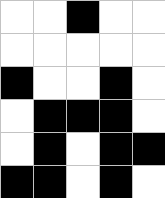[["white", "white", "black", "white", "white"], ["white", "white", "white", "white", "white"], ["black", "white", "white", "black", "white"], ["white", "black", "black", "black", "white"], ["white", "black", "white", "black", "black"], ["black", "black", "white", "black", "white"]]